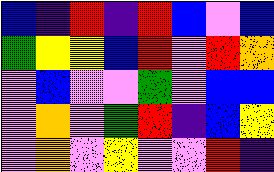[["blue", "indigo", "red", "indigo", "red", "blue", "violet", "blue"], ["green", "yellow", "yellow", "blue", "red", "violet", "red", "orange"], ["violet", "blue", "violet", "violet", "green", "violet", "blue", "blue"], ["violet", "orange", "violet", "green", "red", "indigo", "blue", "yellow"], ["violet", "orange", "violet", "yellow", "violet", "violet", "red", "indigo"]]